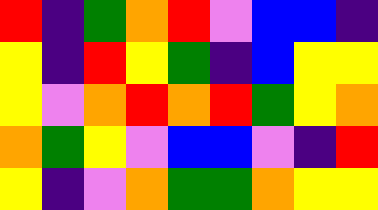[["red", "indigo", "green", "orange", "red", "violet", "blue", "blue", "indigo"], ["yellow", "indigo", "red", "yellow", "green", "indigo", "blue", "yellow", "yellow"], ["yellow", "violet", "orange", "red", "orange", "red", "green", "yellow", "orange"], ["orange", "green", "yellow", "violet", "blue", "blue", "violet", "indigo", "red"], ["yellow", "indigo", "violet", "orange", "green", "green", "orange", "yellow", "yellow"]]